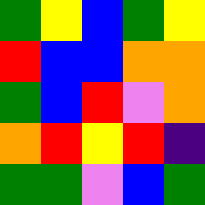[["green", "yellow", "blue", "green", "yellow"], ["red", "blue", "blue", "orange", "orange"], ["green", "blue", "red", "violet", "orange"], ["orange", "red", "yellow", "red", "indigo"], ["green", "green", "violet", "blue", "green"]]